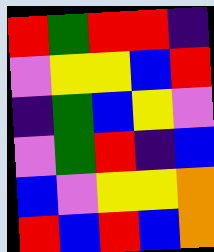[["red", "green", "red", "red", "indigo"], ["violet", "yellow", "yellow", "blue", "red"], ["indigo", "green", "blue", "yellow", "violet"], ["violet", "green", "red", "indigo", "blue"], ["blue", "violet", "yellow", "yellow", "orange"], ["red", "blue", "red", "blue", "orange"]]